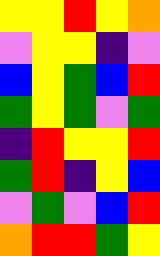[["yellow", "yellow", "red", "yellow", "orange"], ["violet", "yellow", "yellow", "indigo", "violet"], ["blue", "yellow", "green", "blue", "red"], ["green", "yellow", "green", "violet", "green"], ["indigo", "red", "yellow", "yellow", "red"], ["green", "red", "indigo", "yellow", "blue"], ["violet", "green", "violet", "blue", "red"], ["orange", "red", "red", "green", "yellow"]]